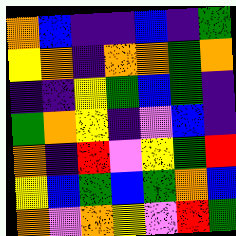[["orange", "blue", "indigo", "indigo", "blue", "indigo", "green"], ["yellow", "orange", "indigo", "orange", "orange", "green", "orange"], ["indigo", "indigo", "yellow", "green", "blue", "green", "indigo"], ["green", "orange", "yellow", "indigo", "violet", "blue", "indigo"], ["orange", "indigo", "red", "violet", "yellow", "green", "red"], ["yellow", "blue", "green", "blue", "green", "orange", "blue"], ["orange", "violet", "orange", "yellow", "violet", "red", "green"]]